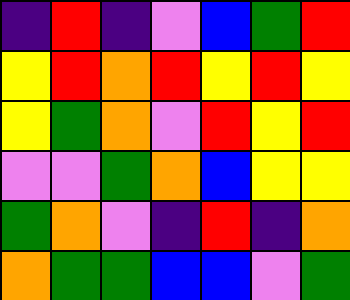[["indigo", "red", "indigo", "violet", "blue", "green", "red"], ["yellow", "red", "orange", "red", "yellow", "red", "yellow"], ["yellow", "green", "orange", "violet", "red", "yellow", "red"], ["violet", "violet", "green", "orange", "blue", "yellow", "yellow"], ["green", "orange", "violet", "indigo", "red", "indigo", "orange"], ["orange", "green", "green", "blue", "blue", "violet", "green"]]